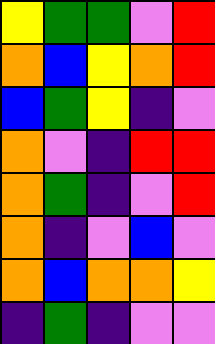[["yellow", "green", "green", "violet", "red"], ["orange", "blue", "yellow", "orange", "red"], ["blue", "green", "yellow", "indigo", "violet"], ["orange", "violet", "indigo", "red", "red"], ["orange", "green", "indigo", "violet", "red"], ["orange", "indigo", "violet", "blue", "violet"], ["orange", "blue", "orange", "orange", "yellow"], ["indigo", "green", "indigo", "violet", "violet"]]